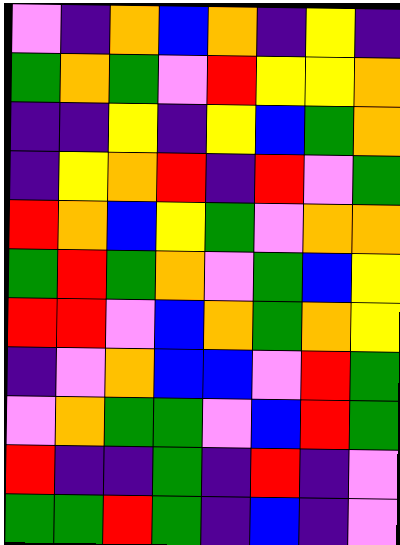[["violet", "indigo", "orange", "blue", "orange", "indigo", "yellow", "indigo"], ["green", "orange", "green", "violet", "red", "yellow", "yellow", "orange"], ["indigo", "indigo", "yellow", "indigo", "yellow", "blue", "green", "orange"], ["indigo", "yellow", "orange", "red", "indigo", "red", "violet", "green"], ["red", "orange", "blue", "yellow", "green", "violet", "orange", "orange"], ["green", "red", "green", "orange", "violet", "green", "blue", "yellow"], ["red", "red", "violet", "blue", "orange", "green", "orange", "yellow"], ["indigo", "violet", "orange", "blue", "blue", "violet", "red", "green"], ["violet", "orange", "green", "green", "violet", "blue", "red", "green"], ["red", "indigo", "indigo", "green", "indigo", "red", "indigo", "violet"], ["green", "green", "red", "green", "indigo", "blue", "indigo", "violet"]]